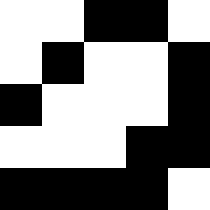[["white", "white", "black", "black", "white"], ["white", "black", "white", "white", "black"], ["black", "white", "white", "white", "black"], ["white", "white", "white", "black", "black"], ["black", "black", "black", "black", "white"]]